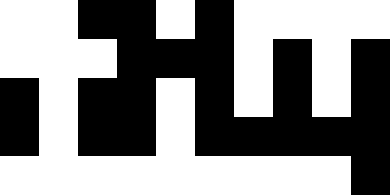[["white", "white", "black", "black", "white", "black", "white", "white", "white", "white"], ["white", "white", "white", "black", "black", "black", "white", "black", "white", "black"], ["black", "white", "black", "black", "white", "black", "white", "black", "white", "black"], ["black", "white", "black", "black", "white", "black", "black", "black", "black", "black"], ["white", "white", "white", "white", "white", "white", "white", "white", "white", "black"]]